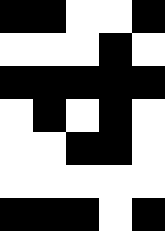[["black", "black", "white", "white", "black"], ["white", "white", "white", "black", "white"], ["black", "black", "black", "black", "black"], ["white", "black", "white", "black", "white"], ["white", "white", "black", "black", "white"], ["white", "white", "white", "white", "white"], ["black", "black", "black", "white", "black"]]